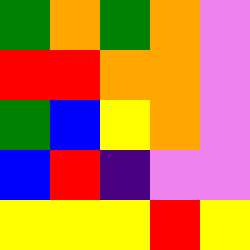[["green", "orange", "green", "orange", "violet"], ["red", "red", "orange", "orange", "violet"], ["green", "blue", "yellow", "orange", "violet"], ["blue", "red", "indigo", "violet", "violet"], ["yellow", "yellow", "yellow", "red", "yellow"]]